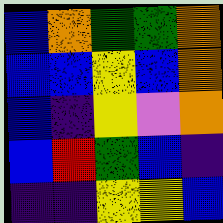[["blue", "orange", "green", "green", "orange"], ["blue", "blue", "yellow", "blue", "orange"], ["blue", "indigo", "yellow", "violet", "orange"], ["blue", "red", "green", "blue", "indigo"], ["indigo", "indigo", "yellow", "yellow", "blue"]]